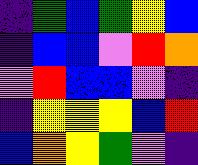[["indigo", "green", "blue", "green", "yellow", "blue"], ["indigo", "blue", "blue", "violet", "red", "orange"], ["violet", "red", "blue", "blue", "violet", "indigo"], ["indigo", "yellow", "yellow", "yellow", "blue", "red"], ["blue", "orange", "yellow", "green", "violet", "indigo"]]